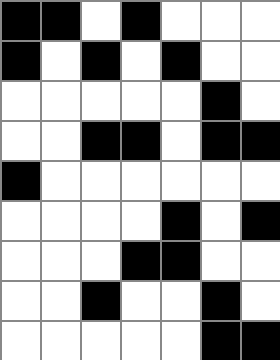[["black", "black", "white", "black", "white", "white", "white"], ["black", "white", "black", "white", "black", "white", "white"], ["white", "white", "white", "white", "white", "black", "white"], ["white", "white", "black", "black", "white", "black", "black"], ["black", "white", "white", "white", "white", "white", "white"], ["white", "white", "white", "white", "black", "white", "black"], ["white", "white", "white", "black", "black", "white", "white"], ["white", "white", "black", "white", "white", "black", "white"], ["white", "white", "white", "white", "white", "black", "black"]]